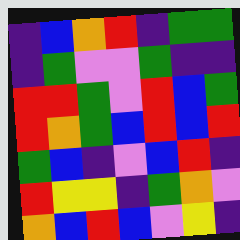[["indigo", "blue", "orange", "red", "indigo", "green", "green"], ["indigo", "green", "violet", "violet", "green", "indigo", "indigo"], ["red", "red", "green", "violet", "red", "blue", "green"], ["red", "orange", "green", "blue", "red", "blue", "red"], ["green", "blue", "indigo", "violet", "blue", "red", "indigo"], ["red", "yellow", "yellow", "indigo", "green", "orange", "violet"], ["orange", "blue", "red", "blue", "violet", "yellow", "indigo"]]